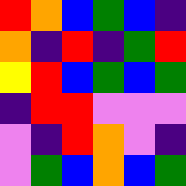[["red", "orange", "blue", "green", "blue", "indigo"], ["orange", "indigo", "red", "indigo", "green", "red"], ["yellow", "red", "blue", "green", "blue", "green"], ["indigo", "red", "red", "violet", "violet", "violet"], ["violet", "indigo", "red", "orange", "violet", "indigo"], ["violet", "green", "blue", "orange", "blue", "green"]]